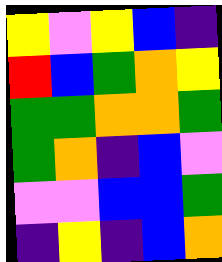[["yellow", "violet", "yellow", "blue", "indigo"], ["red", "blue", "green", "orange", "yellow"], ["green", "green", "orange", "orange", "green"], ["green", "orange", "indigo", "blue", "violet"], ["violet", "violet", "blue", "blue", "green"], ["indigo", "yellow", "indigo", "blue", "orange"]]